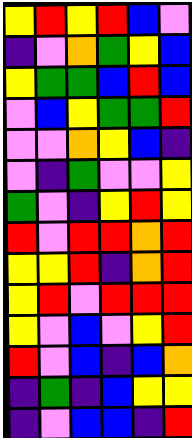[["yellow", "red", "yellow", "red", "blue", "violet"], ["indigo", "violet", "orange", "green", "yellow", "blue"], ["yellow", "green", "green", "blue", "red", "blue"], ["violet", "blue", "yellow", "green", "green", "red"], ["violet", "violet", "orange", "yellow", "blue", "indigo"], ["violet", "indigo", "green", "violet", "violet", "yellow"], ["green", "violet", "indigo", "yellow", "red", "yellow"], ["red", "violet", "red", "red", "orange", "red"], ["yellow", "yellow", "red", "indigo", "orange", "red"], ["yellow", "red", "violet", "red", "red", "red"], ["yellow", "violet", "blue", "violet", "yellow", "red"], ["red", "violet", "blue", "indigo", "blue", "orange"], ["indigo", "green", "indigo", "blue", "yellow", "yellow"], ["indigo", "violet", "blue", "blue", "indigo", "red"]]